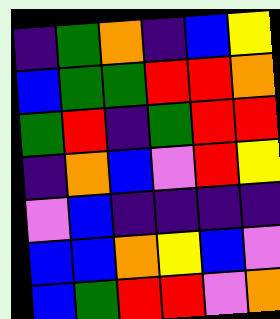[["indigo", "green", "orange", "indigo", "blue", "yellow"], ["blue", "green", "green", "red", "red", "orange"], ["green", "red", "indigo", "green", "red", "red"], ["indigo", "orange", "blue", "violet", "red", "yellow"], ["violet", "blue", "indigo", "indigo", "indigo", "indigo"], ["blue", "blue", "orange", "yellow", "blue", "violet"], ["blue", "green", "red", "red", "violet", "orange"]]